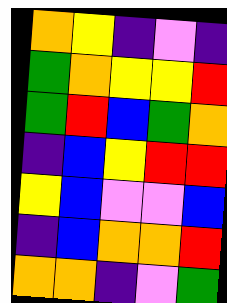[["orange", "yellow", "indigo", "violet", "indigo"], ["green", "orange", "yellow", "yellow", "red"], ["green", "red", "blue", "green", "orange"], ["indigo", "blue", "yellow", "red", "red"], ["yellow", "blue", "violet", "violet", "blue"], ["indigo", "blue", "orange", "orange", "red"], ["orange", "orange", "indigo", "violet", "green"]]